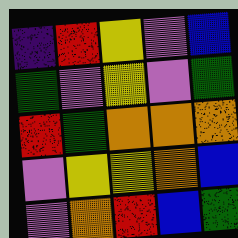[["indigo", "red", "yellow", "violet", "blue"], ["green", "violet", "yellow", "violet", "green"], ["red", "green", "orange", "orange", "orange"], ["violet", "yellow", "yellow", "orange", "blue"], ["violet", "orange", "red", "blue", "green"]]